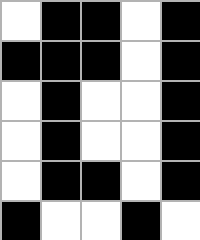[["white", "black", "black", "white", "black"], ["black", "black", "black", "white", "black"], ["white", "black", "white", "white", "black"], ["white", "black", "white", "white", "black"], ["white", "black", "black", "white", "black"], ["black", "white", "white", "black", "white"]]